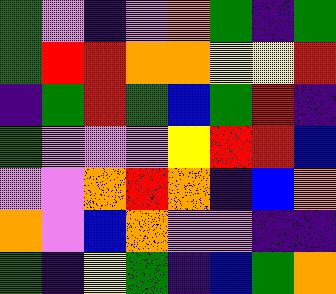[["green", "violet", "indigo", "violet", "orange", "green", "indigo", "green"], ["green", "red", "red", "orange", "orange", "yellow", "yellow", "red"], ["indigo", "green", "red", "green", "blue", "green", "red", "indigo"], ["green", "violet", "violet", "violet", "yellow", "red", "red", "blue"], ["violet", "violet", "orange", "red", "orange", "indigo", "blue", "orange"], ["orange", "violet", "blue", "orange", "violet", "violet", "indigo", "indigo"], ["green", "indigo", "yellow", "green", "indigo", "blue", "green", "orange"]]